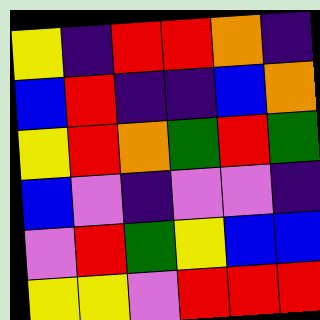[["yellow", "indigo", "red", "red", "orange", "indigo"], ["blue", "red", "indigo", "indigo", "blue", "orange"], ["yellow", "red", "orange", "green", "red", "green"], ["blue", "violet", "indigo", "violet", "violet", "indigo"], ["violet", "red", "green", "yellow", "blue", "blue"], ["yellow", "yellow", "violet", "red", "red", "red"]]